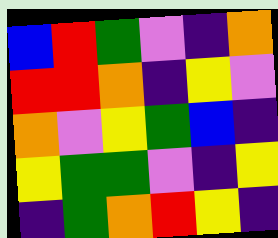[["blue", "red", "green", "violet", "indigo", "orange"], ["red", "red", "orange", "indigo", "yellow", "violet"], ["orange", "violet", "yellow", "green", "blue", "indigo"], ["yellow", "green", "green", "violet", "indigo", "yellow"], ["indigo", "green", "orange", "red", "yellow", "indigo"]]